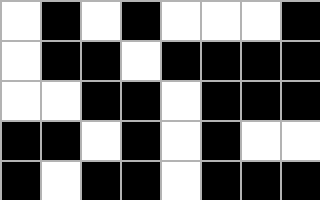[["white", "black", "white", "black", "white", "white", "white", "black"], ["white", "black", "black", "white", "black", "black", "black", "black"], ["white", "white", "black", "black", "white", "black", "black", "black"], ["black", "black", "white", "black", "white", "black", "white", "white"], ["black", "white", "black", "black", "white", "black", "black", "black"]]